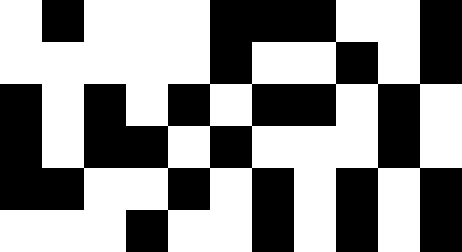[["white", "black", "white", "white", "white", "black", "black", "black", "white", "white", "black"], ["white", "white", "white", "white", "white", "black", "white", "white", "black", "white", "black"], ["black", "white", "black", "white", "black", "white", "black", "black", "white", "black", "white"], ["black", "white", "black", "black", "white", "black", "white", "white", "white", "black", "white"], ["black", "black", "white", "white", "black", "white", "black", "white", "black", "white", "black"], ["white", "white", "white", "black", "white", "white", "black", "white", "black", "white", "black"]]